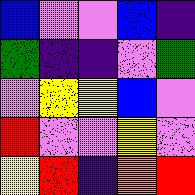[["blue", "violet", "violet", "blue", "indigo"], ["green", "indigo", "indigo", "violet", "green"], ["violet", "yellow", "yellow", "blue", "violet"], ["red", "violet", "violet", "yellow", "violet"], ["yellow", "red", "indigo", "orange", "red"]]